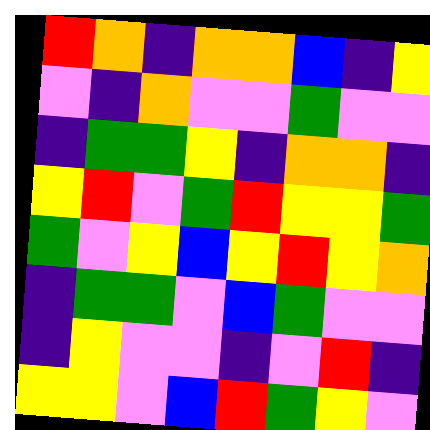[["red", "orange", "indigo", "orange", "orange", "blue", "indigo", "yellow"], ["violet", "indigo", "orange", "violet", "violet", "green", "violet", "violet"], ["indigo", "green", "green", "yellow", "indigo", "orange", "orange", "indigo"], ["yellow", "red", "violet", "green", "red", "yellow", "yellow", "green"], ["green", "violet", "yellow", "blue", "yellow", "red", "yellow", "orange"], ["indigo", "green", "green", "violet", "blue", "green", "violet", "violet"], ["indigo", "yellow", "violet", "violet", "indigo", "violet", "red", "indigo"], ["yellow", "yellow", "violet", "blue", "red", "green", "yellow", "violet"]]